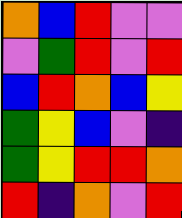[["orange", "blue", "red", "violet", "violet"], ["violet", "green", "red", "violet", "red"], ["blue", "red", "orange", "blue", "yellow"], ["green", "yellow", "blue", "violet", "indigo"], ["green", "yellow", "red", "red", "orange"], ["red", "indigo", "orange", "violet", "red"]]